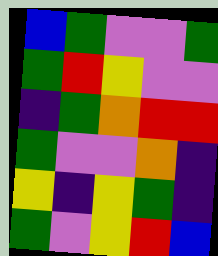[["blue", "green", "violet", "violet", "green"], ["green", "red", "yellow", "violet", "violet"], ["indigo", "green", "orange", "red", "red"], ["green", "violet", "violet", "orange", "indigo"], ["yellow", "indigo", "yellow", "green", "indigo"], ["green", "violet", "yellow", "red", "blue"]]